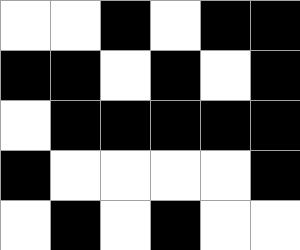[["white", "white", "black", "white", "black", "black"], ["black", "black", "white", "black", "white", "black"], ["white", "black", "black", "black", "black", "black"], ["black", "white", "white", "white", "white", "black"], ["white", "black", "white", "black", "white", "white"]]